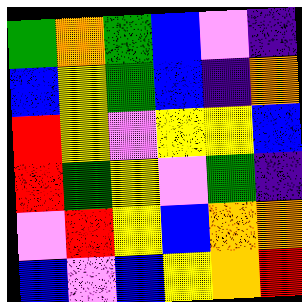[["green", "orange", "green", "blue", "violet", "indigo"], ["blue", "yellow", "green", "blue", "indigo", "orange"], ["red", "yellow", "violet", "yellow", "yellow", "blue"], ["red", "green", "yellow", "violet", "green", "indigo"], ["violet", "red", "yellow", "blue", "orange", "orange"], ["blue", "violet", "blue", "yellow", "orange", "red"]]